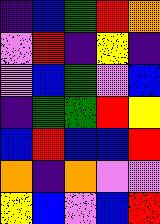[["indigo", "blue", "green", "red", "orange"], ["violet", "red", "indigo", "yellow", "indigo"], ["violet", "blue", "green", "violet", "blue"], ["indigo", "green", "green", "red", "yellow"], ["blue", "red", "blue", "blue", "red"], ["orange", "indigo", "orange", "violet", "violet"], ["yellow", "blue", "violet", "blue", "red"]]